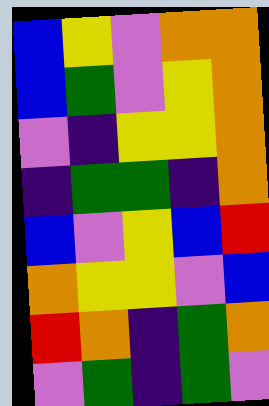[["blue", "yellow", "violet", "orange", "orange"], ["blue", "green", "violet", "yellow", "orange"], ["violet", "indigo", "yellow", "yellow", "orange"], ["indigo", "green", "green", "indigo", "orange"], ["blue", "violet", "yellow", "blue", "red"], ["orange", "yellow", "yellow", "violet", "blue"], ["red", "orange", "indigo", "green", "orange"], ["violet", "green", "indigo", "green", "violet"]]